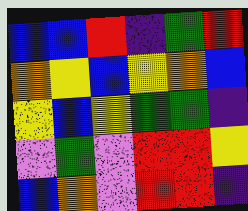[["blue", "blue", "red", "indigo", "green", "red"], ["orange", "yellow", "blue", "yellow", "orange", "blue"], ["yellow", "blue", "yellow", "green", "green", "indigo"], ["violet", "green", "violet", "red", "red", "yellow"], ["blue", "orange", "violet", "red", "red", "indigo"]]